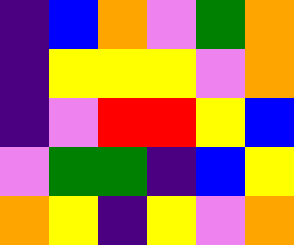[["indigo", "blue", "orange", "violet", "green", "orange"], ["indigo", "yellow", "yellow", "yellow", "violet", "orange"], ["indigo", "violet", "red", "red", "yellow", "blue"], ["violet", "green", "green", "indigo", "blue", "yellow"], ["orange", "yellow", "indigo", "yellow", "violet", "orange"]]